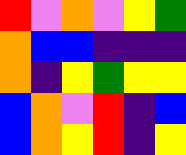[["red", "violet", "orange", "violet", "yellow", "green"], ["orange", "blue", "blue", "indigo", "indigo", "indigo"], ["orange", "indigo", "yellow", "green", "yellow", "yellow"], ["blue", "orange", "violet", "red", "indigo", "blue"], ["blue", "orange", "yellow", "red", "indigo", "yellow"]]